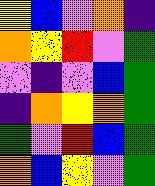[["yellow", "blue", "violet", "orange", "indigo"], ["orange", "yellow", "red", "violet", "green"], ["violet", "indigo", "violet", "blue", "green"], ["indigo", "orange", "yellow", "orange", "green"], ["green", "violet", "red", "blue", "green"], ["orange", "blue", "yellow", "violet", "green"]]